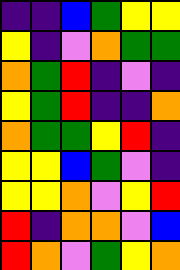[["indigo", "indigo", "blue", "green", "yellow", "yellow"], ["yellow", "indigo", "violet", "orange", "green", "green"], ["orange", "green", "red", "indigo", "violet", "indigo"], ["yellow", "green", "red", "indigo", "indigo", "orange"], ["orange", "green", "green", "yellow", "red", "indigo"], ["yellow", "yellow", "blue", "green", "violet", "indigo"], ["yellow", "yellow", "orange", "violet", "yellow", "red"], ["red", "indigo", "orange", "orange", "violet", "blue"], ["red", "orange", "violet", "green", "yellow", "orange"]]